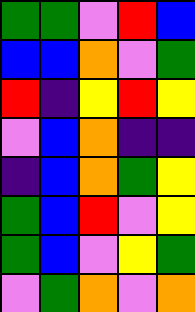[["green", "green", "violet", "red", "blue"], ["blue", "blue", "orange", "violet", "green"], ["red", "indigo", "yellow", "red", "yellow"], ["violet", "blue", "orange", "indigo", "indigo"], ["indigo", "blue", "orange", "green", "yellow"], ["green", "blue", "red", "violet", "yellow"], ["green", "blue", "violet", "yellow", "green"], ["violet", "green", "orange", "violet", "orange"]]